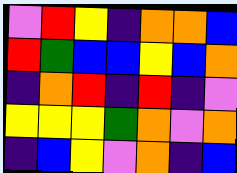[["violet", "red", "yellow", "indigo", "orange", "orange", "blue"], ["red", "green", "blue", "blue", "yellow", "blue", "orange"], ["indigo", "orange", "red", "indigo", "red", "indigo", "violet"], ["yellow", "yellow", "yellow", "green", "orange", "violet", "orange"], ["indigo", "blue", "yellow", "violet", "orange", "indigo", "blue"]]